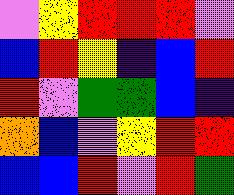[["violet", "yellow", "red", "red", "red", "violet"], ["blue", "red", "yellow", "indigo", "blue", "red"], ["red", "violet", "green", "green", "blue", "indigo"], ["orange", "blue", "violet", "yellow", "red", "red"], ["blue", "blue", "red", "violet", "red", "green"]]